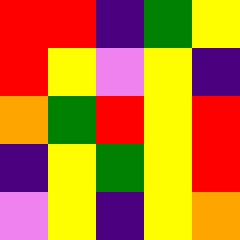[["red", "red", "indigo", "green", "yellow"], ["red", "yellow", "violet", "yellow", "indigo"], ["orange", "green", "red", "yellow", "red"], ["indigo", "yellow", "green", "yellow", "red"], ["violet", "yellow", "indigo", "yellow", "orange"]]